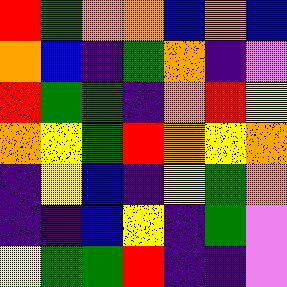[["red", "green", "orange", "orange", "blue", "orange", "blue"], ["orange", "blue", "indigo", "green", "orange", "indigo", "violet"], ["red", "green", "green", "indigo", "orange", "red", "yellow"], ["orange", "yellow", "green", "red", "orange", "yellow", "orange"], ["indigo", "yellow", "blue", "indigo", "yellow", "green", "orange"], ["indigo", "indigo", "blue", "yellow", "indigo", "green", "violet"], ["yellow", "green", "green", "red", "indigo", "indigo", "violet"]]